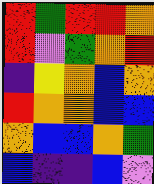[["red", "green", "red", "red", "orange"], ["red", "violet", "green", "orange", "red"], ["indigo", "yellow", "orange", "blue", "orange"], ["red", "orange", "orange", "blue", "blue"], ["orange", "blue", "blue", "orange", "green"], ["blue", "indigo", "indigo", "blue", "violet"]]